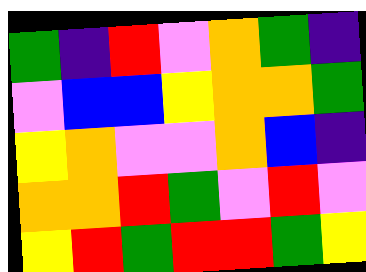[["green", "indigo", "red", "violet", "orange", "green", "indigo"], ["violet", "blue", "blue", "yellow", "orange", "orange", "green"], ["yellow", "orange", "violet", "violet", "orange", "blue", "indigo"], ["orange", "orange", "red", "green", "violet", "red", "violet"], ["yellow", "red", "green", "red", "red", "green", "yellow"]]